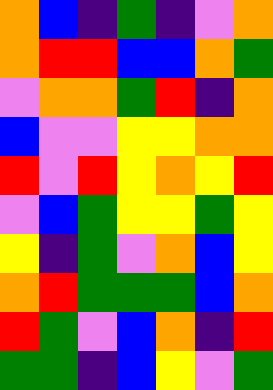[["orange", "blue", "indigo", "green", "indigo", "violet", "orange"], ["orange", "red", "red", "blue", "blue", "orange", "green"], ["violet", "orange", "orange", "green", "red", "indigo", "orange"], ["blue", "violet", "violet", "yellow", "yellow", "orange", "orange"], ["red", "violet", "red", "yellow", "orange", "yellow", "red"], ["violet", "blue", "green", "yellow", "yellow", "green", "yellow"], ["yellow", "indigo", "green", "violet", "orange", "blue", "yellow"], ["orange", "red", "green", "green", "green", "blue", "orange"], ["red", "green", "violet", "blue", "orange", "indigo", "red"], ["green", "green", "indigo", "blue", "yellow", "violet", "green"]]